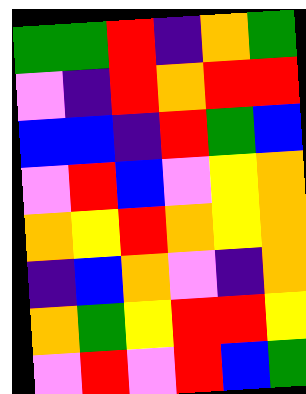[["green", "green", "red", "indigo", "orange", "green"], ["violet", "indigo", "red", "orange", "red", "red"], ["blue", "blue", "indigo", "red", "green", "blue"], ["violet", "red", "blue", "violet", "yellow", "orange"], ["orange", "yellow", "red", "orange", "yellow", "orange"], ["indigo", "blue", "orange", "violet", "indigo", "orange"], ["orange", "green", "yellow", "red", "red", "yellow"], ["violet", "red", "violet", "red", "blue", "green"]]